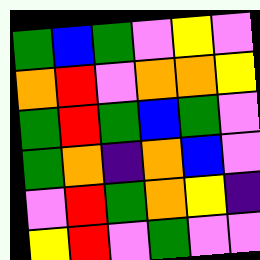[["green", "blue", "green", "violet", "yellow", "violet"], ["orange", "red", "violet", "orange", "orange", "yellow"], ["green", "red", "green", "blue", "green", "violet"], ["green", "orange", "indigo", "orange", "blue", "violet"], ["violet", "red", "green", "orange", "yellow", "indigo"], ["yellow", "red", "violet", "green", "violet", "violet"]]